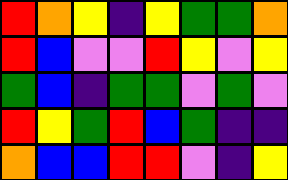[["red", "orange", "yellow", "indigo", "yellow", "green", "green", "orange"], ["red", "blue", "violet", "violet", "red", "yellow", "violet", "yellow"], ["green", "blue", "indigo", "green", "green", "violet", "green", "violet"], ["red", "yellow", "green", "red", "blue", "green", "indigo", "indigo"], ["orange", "blue", "blue", "red", "red", "violet", "indigo", "yellow"]]